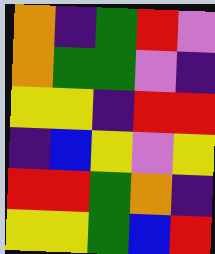[["orange", "indigo", "green", "red", "violet"], ["orange", "green", "green", "violet", "indigo"], ["yellow", "yellow", "indigo", "red", "red"], ["indigo", "blue", "yellow", "violet", "yellow"], ["red", "red", "green", "orange", "indigo"], ["yellow", "yellow", "green", "blue", "red"]]